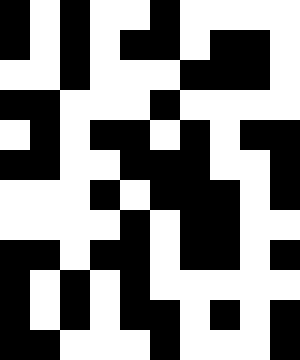[["black", "white", "black", "white", "white", "black", "white", "white", "white", "white"], ["black", "white", "black", "white", "black", "black", "white", "black", "black", "white"], ["white", "white", "black", "white", "white", "white", "black", "black", "black", "white"], ["black", "black", "white", "white", "white", "black", "white", "white", "white", "white"], ["white", "black", "white", "black", "black", "white", "black", "white", "black", "black"], ["black", "black", "white", "white", "black", "black", "black", "white", "white", "black"], ["white", "white", "white", "black", "white", "black", "black", "black", "white", "black"], ["white", "white", "white", "white", "black", "white", "black", "black", "white", "white"], ["black", "black", "white", "black", "black", "white", "black", "black", "white", "black"], ["black", "white", "black", "white", "black", "white", "white", "white", "white", "white"], ["black", "white", "black", "white", "black", "black", "white", "black", "white", "black"], ["black", "black", "white", "white", "white", "black", "white", "white", "white", "black"]]